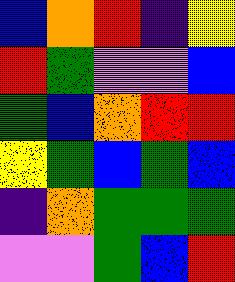[["blue", "orange", "red", "indigo", "yellow"], ["red", "green", "violet", "violet", "blue"], ["green", "blue", "orange", "red", "red"], ["yellow", "green", "blue", "green", "blue"], ["indigo", "orange", "green", "green", "green"], ["violet", "violet", "green", "blue", "red"]]